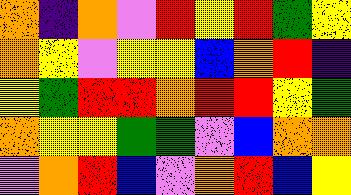[["orange", "indigo", "orange", "violet", "red", "yellow", "red", "green", "yellow"], ["orange", "yellow", "violet", "yellow", "yellow", "blue", "orange", "red", "indigo"], ["yellow", "green", "red", "red", "orange", "red", "red", "yellow", "green"], ["orange", "yellow", "yellow", "green", "green", "violet", "blue", "orange", "orange"], ["violet", "orange", "red", "blue", "violet", "orange", "red", "blue", "yellow"]]